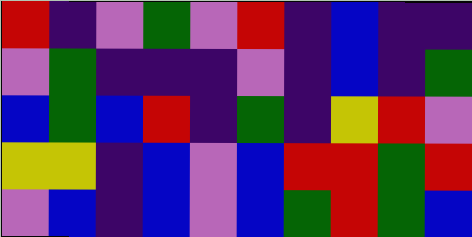[["red", "indigo", "violet", "green", "violet", "red", "indigo", "blue", "indigo", "indigo"], ["violet", "green", "indigo", "indigo", "indigo", "violet", "indigo", "blue", "indigo", "green"], ["blue", "green", "blue", "red", "indigo", "green", "indigo", "yellow", "red", "violet"], ["yellow", "yellow", "indigo", "blue", "violet", "blue", "red", "red", "green", "red"], ["violet", "blue", "indigo", "blue", "violet", "blue", "green", "red", "green", "blue"]]